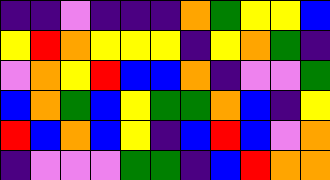[["indigo", "indigo", "violet", "indigo", "indigo", "indigo", "orange", "green", "yellow", "yellow", "blue"], ["yellow", "red", "orange", "yellow", "yellow", "yellow", "indigo", "yellow", "orange", "green", "indigo"], ["violet", "orange", "yellow", "red", "blue", "blue", "orange", "indigo", "violet", "violet", "green"], ["blue", "orange", "green", "blue", "yellow", "green", "green", "orange", "blue", "indigo", "yellow"], ["red", "blue", "orange", "blue", "yellow", "indigo", "blue", "red", "blue", "violet", "orange"], ["indigo", "violet", "violet", "violet", "green", "green", "indigo", "blue", "red", "orange", "orange"]]